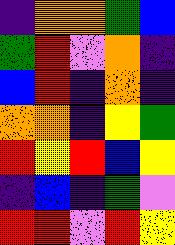[["indigo", "orange", "orange", "green", "blue"], ["green", "red", "violet", "orange", "indigo"], ["blue", "red", "indigo", "orange", "indigo"], ["orange", "orange", "indigo", "yellow", "green"], ["red", "yellow", "red", "blue", "yellow"], ["indigo", "blue", "indigo", "green", "violet"], ["red", "red", "violet", "red", "yellow"]]